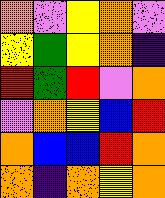[["orange", "violet", "yellow", "orange", "violet"], ["yellow", "green", "yellow", "orange", "indigo"], ["red", "green", "red", "violet", "orange"], ["violet", "orange", "yellow", "blue", "red"], ["orange", "blue", "blue", "red", "orange"], ["orange", "indigo", "orange", "yellow", "orange"]]